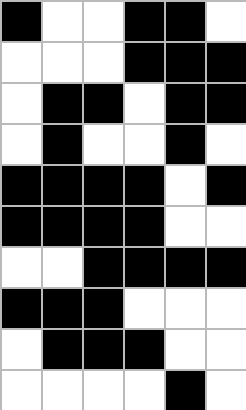[["black", "white", "white", "black", "black", "white"], ["white", "white", "white", "black", "black", "black"], ["white", "black", "black", "white", "black", "black"], ["white", "black", "white", "white", "black", "white"], ["black", "black", "black", "black", "white", "black"], ["black", "black", "black", "black", "white", "white"], ["white", "white", "black", "black", "black", "black"], ["black", "black", "black", "white", "white", "white"], ["white", "black", "black", "black", "white", "white"], ["white", "white", "white", "white", "black", "white"]]